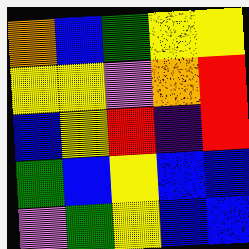[["orange", "blue", "green", "yellow", "yellow"], ["yellow", "yellow", "violet", "orange", "red"], ["blue", "yellow", "red", "indigo", "red"], ["green", "blue", "yellow", "blue", "blue"], ["violet", "green", "yellow", "blue", "blue"]]